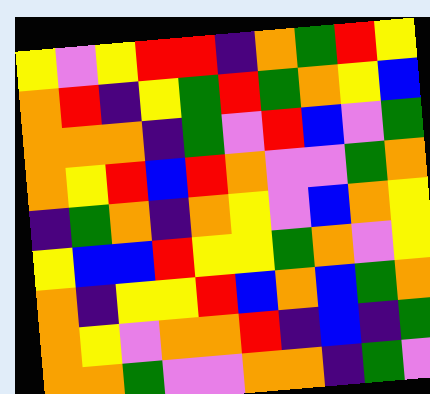[["yellow", "violet", "yellow", "red", "red", "indigo", "orange", "green", "red", "yellow"], ["orange", "red", "indigo", "yellow", "green", "red", "green", "orange", "yellow", "blue"], ["orange", "orange", "orange", "indigo", "green", "violet", "red", "blue", "violet", "green"], ["orange", "yellow", "red", "blue", "red", "orange", "violet", "violet", "green", "orange"], ["indigo", "green", "orange", "indigo", "orange", "yellow", "violet", "blue", "orange", "yellow"], ["yellow", "blue", "blue", "red", "yellow", "yellow", "green", "orange", "violet", "yellow"], ["orange", "indigo", "yellow", "yellow", "red", "blue", "orange", "blue", "green", "orange"], ["orange", "yellow", "violet", "orange", "orange", "red", "indigo", "blue", "indigo", "green"], ["orange", "orange", "green", "violet", "violet", "orange", "orange", "indigo", "green", "violet"]]